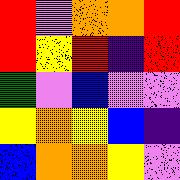[["red", "violet", "orange", "orange", "red"], ["red", "yellow", "red", "indigo", "red"], ["green", "violet", "blue", "violet", "violet"], ["yellow", "orange", "yellow", "blue", "indigo"], ["blue", "orange", "orange", "yellow", "violet"]]